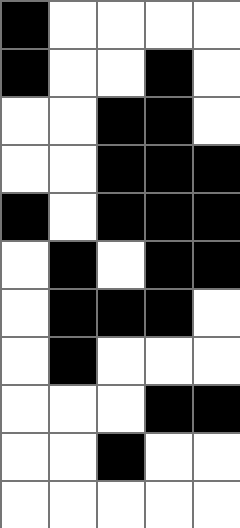[["black", "white", "white", "white", "white"], ["black", "white", "white", "black", "white"], ["white", "white", "black", "black", "white"], ["white", "white", "black", "black", "black"], ["black", "white", "black", "black", "black"], ["white", "black", "white", "black", "black"], ["white", "black", "black", "black", "white"], ["white", "black", "white", "white", "white"], ["white", "white", "white", "black", "black"], ["white", "white", "black", "white", "white"], ["white", "white", "white", "white", "white"]]